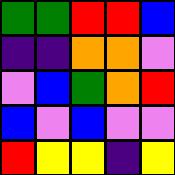[["green", "green", "red", "red", "blue"], ["indigo", "indigo", "orange", "orange", "violet"], ["violet", "blue", "green", "orange", "red"], ["blue", "violet", "blue", "violet", "violet"], ["red", "yellow", "yellow", "indigo", "yellow"]]